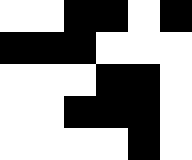[["white", "white", "black", "black", "white", "black"], ["black", "black", "black", "white", "white", "white"], ["white", "white", "white", "black", "black", "white"], ["white", "white", "black", "black", "black", "white"], ["white", "white", "white", "white", "black", "white"]]